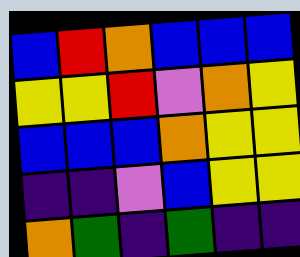[["blue", "red", "orange", "blue", "blue", "blue"], ["yellow", "yellow", "red", "violet", "orange", "yellow"], ["blue", "blue", "blue", "orange", "yellow", "yellow"], ["indigo", "indigo", "violet", "blue", "yellow", "yellow"], ["orange", "green", "indigo", "green", "indigo", "indigo"]]